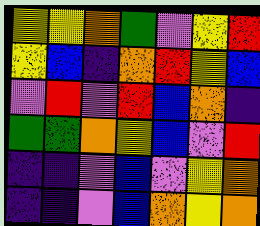[["yellow", "yellow", "orange", "green", "violet", "yellow", "red"], ["yellow", "blue", "indigo", "orange", "red", "yellow", "blue"], ["violet", "red", "violet", "red", "blue", "orange", "indigo"], ["green", "green", "orange", "yellow", "blue", "violet", "red"], ["indigo", "indigo", "violet", "blue", "violet", "yellow", "orange"], ["indigo", "indigo", "violet", "blue", "orange", "yellow", "orange"]]